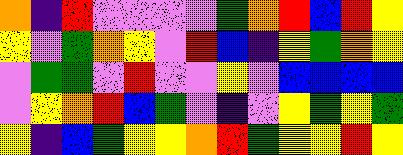[["orange", "indigo", "red", "violet", "violet", "violet", "violet", "green", "orange", "red", "blue", "red", "yellow"], ["yellow", "violet", "green", "orange", "yellow", "violet", "red", "blue", "indigo", "yellow", "green", "orange", "yellow"], ["violet", "green", "green", "violet", "red", "violet", "violet", "yellow", "violet", "blue", "blue", "blue", "blue"], ["violet", "yellow", "orange", "red", "blue", "green", "violet", "indigo", "violet", "yellow", "green", "yellow", "green"], ["yellow", "indigo", "blue", "green", "yellow", "yellow", "orange", "red", "green", "yellow", "yellow", "red", "yellow"]]